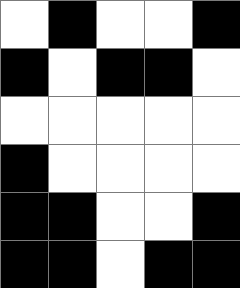[["white", "black", "white", "white", "black"], ["black", "white", "black", "black", "white"], ["white", "white", "white", "white", "white"], ["black", "white", "white", "white", "white"], ["black", "black", "white", "white", "black"], ["black", "black", "white", "black", "black"]]